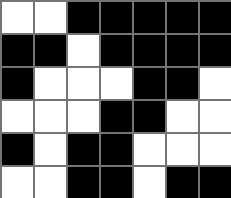[["white", "white", "black", "black", "black", "black", "black"], ["black", "black", "white", "black", "black", "black", "black"], ["black", "white", "white", "white", "black", "black", "white"], ["white", "white", "white", "black", "black", "white", "white"], ["black", "white", "black", "black", "white", "white", "white"], ["white", "white", "black", "black", "white", "black", "black"]]